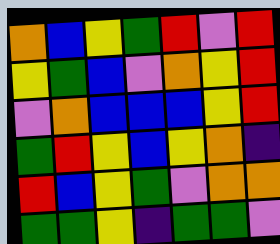[["orange", "blue", "yellow", "green", "red", "violet", "red"], ["yellow", "green", "blue", "violet", "orange", "yellow", "red"], ["violet", "orange", "blue", "blue", "blue", "yellow", "red"], ["green", "red", "yellow", "blue", "yellow", "orange", "indigo"], ["red", "blue", "yellow", "green", "violet", "orange", "orange"], ["green", "green", "yellow", "indigo", "green", "green", "violet"]]